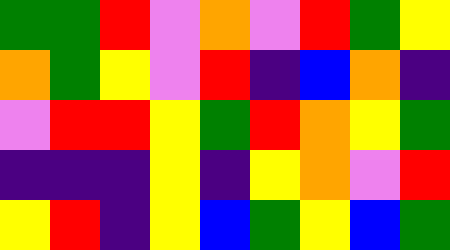[["green", "green", "red", "violet", "orange", "violet", "red", "green", "yellow"], ["orange", "green", "yellow", "violet", "red", "indigo", "blue", "orange", "indigo"], ["violet", "red", "red", "yellow", "green", "red", "orange", "yellow", "green"], ["indigo", "indigo", "indigo", "yellow", "indigo", "yellow", "orange", "violet", "red"], ["yellow", "red", "indigo", "yellow", "blue", "green", "yellow", "blue", "green"]]